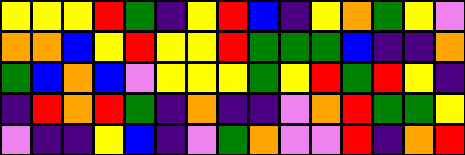[["yellow", "yellow", "yellow", "red", "green", "indigo", "yellow", "red", "blue", "indigo", "yellow", "orange", "green", "yellow", "violet"], ["orange", "orange", "blue", "yellow", "red", "yellow", "yellow", "red", "green", "green", "green", "blue", "indigo", "indigo", "orange"], ["green", "blue", "orange", "blue", "violet", "yellow", "yellow", "yellow", "green", "yellow", "red", "green", "red", "yellow", "indigo"], ["indigo", "red", "orange", "red", "green", "indigo", "orange", "indigo", "indigo", "violet", "orange", "red", "green", "green", "yellow"], ["violet", "indigo", "indigo", "yellow", "blue", "indigo", "violet", "green", "orange", "violet", "violet", "red", "indigo", "orange", "red"]]